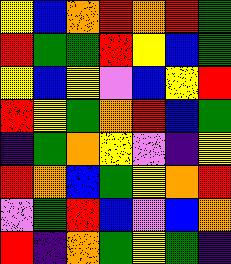[["yellow", "blue", "orange", "red", "orange", "red", "green"], ["red", "green", "green", "red", "yellow", "blue", "green"], ["yellow", "blue", "yellow", "violet", "blue", "yellow", "red"], ["red", "yellow", "green", "orange", "red", "blue", "green"], ["indigo", "green", "orange", "yellow", "violet", "indigo", "yellow"], ["red", "orange", "blue", "green", "yellow", "orange", "red"], ["violet", "green", "red", "blue", "violet", "blue", "orange"], ["red", "indigo", "orange", "green", "yellow", "green", "indigo"]]